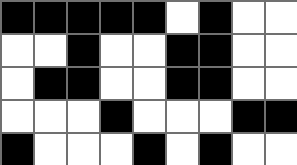[["black", "black", "black", "black", "black", "white", "black", "white", "white"], ["white", "white", "black", "white", "white", "black", "black", "white", "white"], ["white", "black", "black", "white", "white", "black", "black", "white", "white"], ["white", "white", "white", "black", "white", "white", "white", "black", "black"], ["black", "white", "white", "white", "black", "white", "black", "white", "white"]]